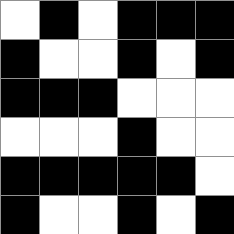[["white", "black", "white", "black", "black", "black"], ["black", "white", "white", "black", "white", "black"], ["black", "black", "black", "white", "white", "white"], ["white", "white", "white", "black", "white", "white"], ["black", "black", "black", "black", "black", "white"], ["black", "white", "white", "black", "white", "black"]]